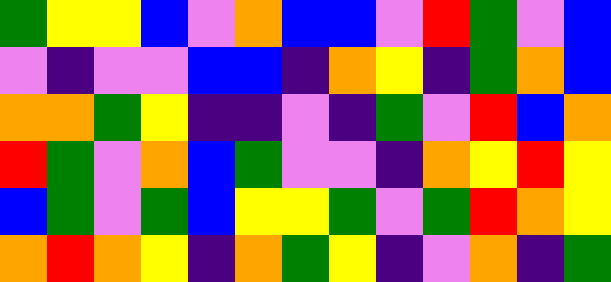[["green", "yellow", "yellow", "blue", "violet", "orange", "blue", "blue", "violet", "red", "green", "violet", "blue"], ["violet", "indigo", "violet", "violet", "blue", "blue", "indigo", "orange", "yellow", "indigo", "green", "orange", "blue"], ["orange", "orange", "green", "yellow", "indigo", "indigo", "violet", "indigo", "green", "violet", "red", "blue", "orange"], ["red", "green", "violet", "orange", "blue", "green", "violet", "violet", "indigo", "orange", "yellow", "red", "yellow"], ["blue", "green", "violet", "green", "blue", "yellow", "yellow", "green", "violet", "green", "red", "orange", "yellow"], ["orange", "red", "orange", "yellow", "indigo", "orange", "green", "yellow", "indigo", "violet", "orange", "indigo", "green"]]